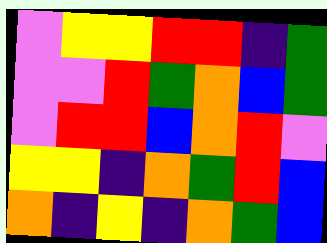[["violet", "yellow", "yellow", "red", "red", "indigo", "green"], ["violet", "violet", "red", "green", "orange", "blue", "green"], ["violet", "red", "red", "blue", "orange", "red", "violet"], ["yellow", "yellow", "indigo", "orange", "green", "red", "blue"], ["orange", "indigo", "yellow", "indigo", "orange", "green", "blue"]]